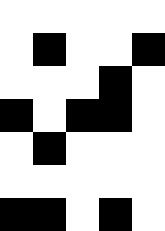[["white", "white", "white", "white", "white"], ["white", "black", "white", "white", "black"], ["white", "white", "white", "black", "white"], ["black", "white", "black", "black", "white"], ["white", "black", "white", "white", "white"], ["white", "white", "white", "white", "white"], ["black", "black", "white", "black", "white"]]